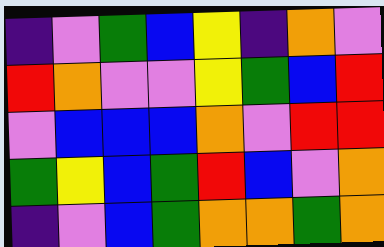[["indigo", "violet", "green", "blue", "yellow", "indigo", "orange", "violet"], ["red", "orange", "violet", "violet", "yellow", "green", "blue", "red"], ["violet", "blue", "blue", "blue", "orange", "violet", "red", "red"], ["green", "yellow", "blue", "green", "red", "blue", "violet", "orange"], ["indigo", "violet", "blue", "green", "orange", "orange", "green", "orange"]]